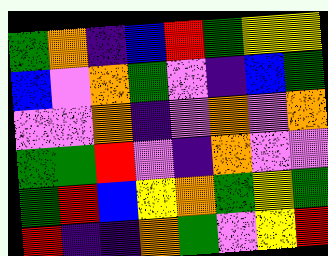[["green", "orange", "indigo", "blue", "red", "green", "yellow", "yellow"], ["blue", "violet", "orange", "green", "violet", "indigo", "blue", "green"], ["violet", "violet", "orange", "indigo", "violet", "orange", "violet", "orange"], ["green", "green", "red", "violet", "indigo", "orange", "violet", "violet"], ["green", "red", "blue", "yellow", "orange", "green", "yellow", "green"], ["red", "indigo", "indigo", "orange", "green", "violet", "yellow", "red"]]